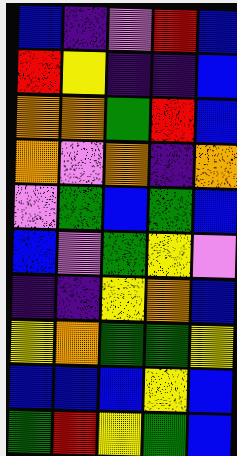[["blue", "indigo", "violet", "red", "blue"], ["red", "yellow", "indigo", "indigo", "blue"], ["orange", "orange", "green", "red", "blue"], ["orange", "violet", "orange", "indigo", "orange"], ["violet", "green", "blue", "green", "blue"], ["blue", "violet", "green", "yellow", "violet"], ["indigo", "indigo", "yellow", "orange", "blue"], ["yellow", "orange", "green", "green", "yellow"], ["blue", "blue", "blue", "yellow", "blue"], ["green", "red", "yellow", "green", "blue"]]